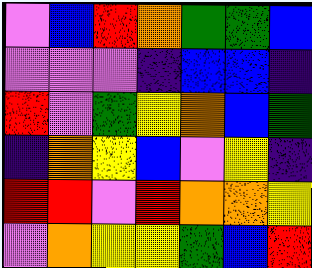[["violet", "blue", "red", "orange", "green", "green", "blue"], ["violet", "violet", "violet", "indigo", "blue", "blue", "indigo"], ["red", "violet", "green", "yellow", "orange", "blue", "green"], ["indigo", "orange", "yellow", "blue", "violet", "yellow", "indigo"], ["red", "red", "violet", "red", "orange", "orange", "yellow"], ["violet", "orange", "yellow", "yellow", "green", "blue", "red"]]